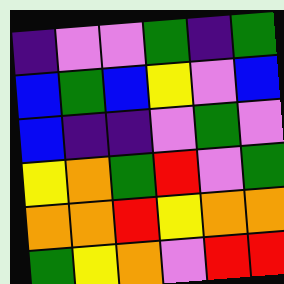[["indigo", "violet", "violet", "green", "indigo", "green"], ["blue", "green", "blue", "yellow", "violet", "blue"], ["blue", "indigo", "indigo", "violet", "green", "violet"], ["yellow", "orange", "green", "red", "violet", "green"], ["orange", "orange", "red", "yellow", "orange", "orange"], ["green", "yellow", "orange", "violet", "red", "red"]]